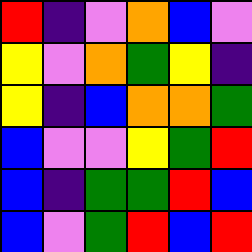[["red", "indigo", "violet", "orange", "blue", "violet"], ["yellow", "violet", "orange", "green", "yellow", "indigo"], ["yellow", "indigo", "blue", "orange", "orange", "green"], ["blue", "violet", "violet", "yellow", "green", "red"], ["blue", "indigo", "green", "green", "red", "blue"], ["blue", "violet", "green", "red", "blue", "red"]]